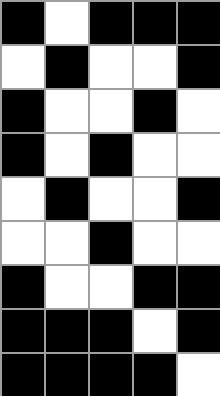[["black", "white", "black", "black", "black"], ["white", "black", "white", "white", "black"], ["black", "white", "white", "black", "white"], ["black", "white", "black", "white", "white"], ["white", "black", "white", "white", "black"], ["white", "white", "black", "white", "white"], ["black", "white", "white", "black", "black"], ["black", "black", "black", "white", "black"], ["black", "black", "black", "black", "white"]]